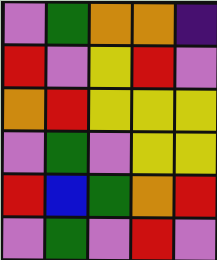[["violet", "green", "orange", "orange", "indigo"], ["red", "violet", "yellow", "red", "violet"], ["orange", "red", "yellow", "yellow", "yellow"], ["violet", "green", "violet", "yellow", "yellow"], ["red", "blue", "green", "orange", "red"], ["violet", "green", "violet", "red", "violet"]]